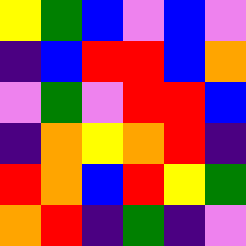[["yellow", "green", "blue", "violet", "blue", "violet"], ["indigo", "blue", "red", "red", "blue", "orange"], ["violet", "green", "violet", "red", "red", "blue"], ["indigo", "orange", "yellow", "orange", "red", "indigo"], ["red", "orange", "blue", "red", "yellow", "green"], ["orange", "red", "indigo", "green", "indigo", "violet"]]